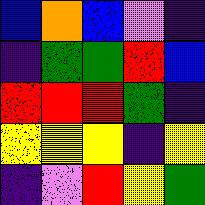[["blue", "orange", "blue", "violet", "indigo"], ["indigo", "green", "green", "red", "blue"], ["red", "red", "red", "green", "indigo"], ["yellow", "yellow", "yellow", "indigo", "yellow"], ["indigo", "violet", "red", "yellow", "green"]]